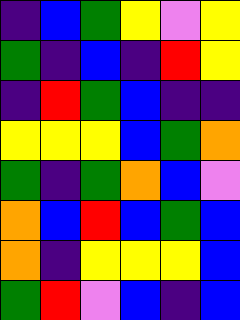[["indigo", "blue", "green", "yellow", "violet", "yellow"], ["green", "indigo", "blue", "indigo", "red", "yellow"], ["indigo", "red", "green", "blue", "indigo", "indigo"], ["yellow", "yellow", "yellow", "blue", "green", "orange"], ["green", "indigo", "green", "orange", "blue", "violet"], ["orange", "blue", "red", "blue", "green", "blue"], ["orange", "indigo", "yellow", "yellow", "yellow", "blue"], ["green", "red", "violet", "blue", "indigo", "blue"]]